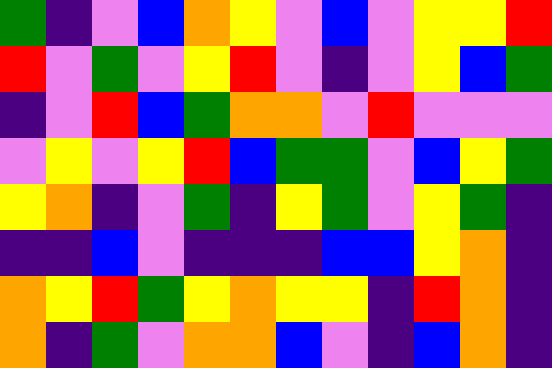[["green", "indigo", "violet", "blue", "orange", "yellow", "violet", "blue", "violet", "yellow", "yellow", "red"], ["red", "violet", "green", "violet", "yellow", "red", "violet", "indigo", "violet", "yellow", "blue", "green"], ["indigo", "violet", "red", "blue", "green", "orange", "orange", "violet", "red", "violet", "violet", "violet"], ["violet", "yellow", "violet", "yellow", "red", "blue", "green", "green", "violet", "blue", "yellow", "green"], ["yellow", "orange", "indigo", "violet", "green", "indigo", "yellow", "green", "violet", "yellow", "green", "indigo"], ["indigo", "indigo", "blue", "violet", "indigo", "indigo", "indigo", "blue", "blue", "yellow", "orange", "indigo"], ["orange", "yellow", "red", "green", "yellow", "orange", "yellow", "yellow", "indigo", "red", "orange", "indigo"], ["orange", "indigo", "green", "violet", "orange", "orange", "blue", "violet", "indigo", "blue", "orange", "indigo"]]